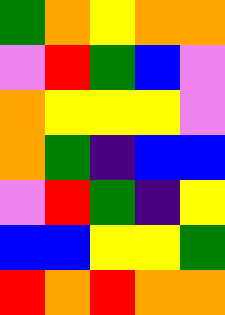[["green", "orange", "yellow", "orange", "orange"], ["violet", "red", "green", "blue", "violet"], ["orange", "yellow", "yellow", "yellow", "violet"], ["orange", "green", "indigo", "blue", "blue"], ["violet", "red", "green", "indigo", "yellow"], ["blue", "blue", "yellow", "yellow", "green"], ["red", "orange", "red", "orange", "orange"]]